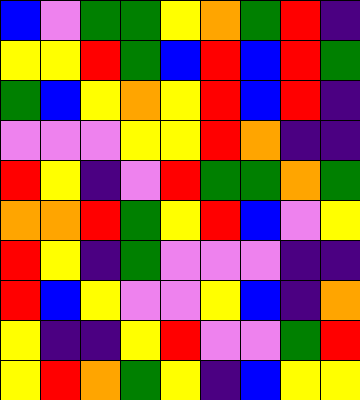[["blue", "violet", "green", "green", "yellow", "orange", "green", "red", "indigo"], ["yellow", "yellow", "red", "green", "blue", "red", "blue", "red", "green"], ["green", "blue", "yellow", "orange", "yellow", "red", "blue", "red", "indigo"], ["violet", "violet", "violet", "yellow", "yellow", "red", "orange", "indigo", "indigo"], ["red", "yellow", "indigo", "violet", "red", "green", "green", "orange", "green"], ["orange", "orange", "red", "green", "yellow", "red", "blue", "violet", "yellow"], ["red", "yellow", "indigo", "green", "violet", "violet", "violet", "indigo", "indigo"], ["red", "blue", "yellow", "violet", "violet", "yellow", "blue", "indigo", "orange"], ["yellow", "indigo", "indigo", "yellow", "red", "violet", "violet", "green", "red"], ["yellow", "red", "orange", "green", "yellow", "indigo", "blue", "yellow", "yellow"]]